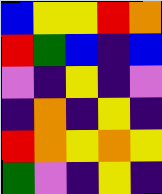[["blue", "yellow", "yellow", "red", "orange"], ["red", "green", "blue", "indigo", "blue"], ["violet", "indigo", "yellow", "indigo", "violet"], ["indigo", "orange", "indigo", "yellow", "indigo"], ["red", "orange", "yellow", "orange", "yellow"], ["green", "violet", "indigo", "yellow", "indigo"]]